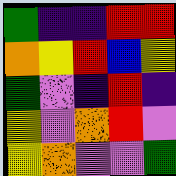[["green", "indigo", "indigo", "red", "red"], ["orange", "yellow", "red", "blue", "yellow"], ["green", "violet", "indigo", "red", "indigo"], ["yellow", "violet", "orange", "red", "violet"], ["yellow", "orange", "violet", "violet", "green"]]